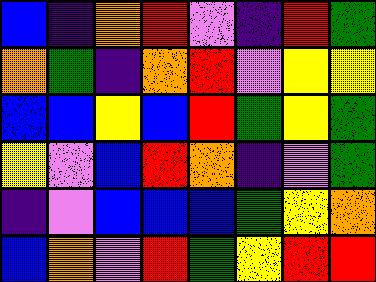[["blue", "indigo", "orange", "red", "violet", "indigo", "red", "green"], ["orange", "green", "indigo", "orange", "red", "violet", "yellow", "yellow"], ["blue", "blue", "yellow", "blue", "red", "green", "yellow", "green"], ["yellow", "violet", "blue", "red", "orange", "indigo", "violet", "green"], ["indigo", "violet", "blue", "blue", "blue", "green", "yellow", "orange"], ["blue", "orange", "violet", "red", "green", "yellow", "red", "red"]]